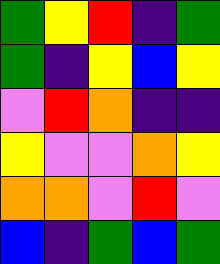[["green", "yellow", "red", "indigo", "green"], ["green", "indigo", "yellow", "blue", "yellow"], ["violet", "red", "orange", "indigo", "indigo"], ["yellow", "violet", "violet", "orange", "yellow"], ["orange", "orange", "violet", "red", "violet"], ["blue", "indigo", "green", "blue", "green"]]